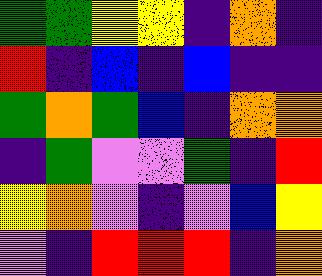[["green", "green", "yellow", "yellow", "indigo", "orange", "indigo"], ["red", "indigo", "blue", "indigo", "blue", "indigo", "indigo"], ["green", "orange", "green", "blue", "indigo", "orange", "orange"], ["indigo", "green", "violet", "violet", "green", "indigo", "red"], ["yellow", "orange", "violet", "indigo", "violet", "blue", "yellow"], ["violet", "indigo", "red", "red", "red", "indigo", "orange"]]